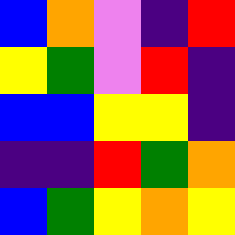[["blue", "orange", "violet", "indigo", "red"], ["yellow", "green", "violet", "red", "indigo"], ["blue", "blue", "yellow", "yellow", "indigo"], ["indigo", "indigo", "red", "green", "orange"], ["blue", "green", "yellow", "orange", "yellow"]]